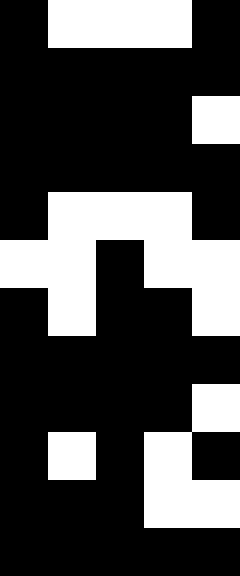[["black", "white", "white", "white", "black"], ["black", "black", "black", "black", "black"], ["black", "black", "black", "black", "white"], ["black", "black", "black", "black", "black"], ["black", "white", "white", "white", "black"], ["white", "white", "black", "white", "white"], ["black", "white", "black", "black", "white"], ["black", "black", "black", "black", "black"], ["black", "black", "black", "black", "white"], ["black", "white", "black", "white", "black"], ["black", "black", "black", "white", "white"], ["black", "black", "black", "black", "black"]]